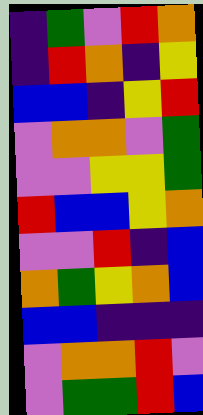[["indigo", "green", "violet", "red", "orange"], ["indigo", "red", "orange", "indigo", "yellow"], ["blue", "blue", "indigo", "yellow", "red"], ["violet", "orange", "orange", "violet", "green"], ["violet", "violet", "yellow", "yellow", "green"], ["red", "blue", "blue", "yellow", "orange"], ["violet", "violet", "red", "indigo", "blue"], ["orange", "green", "yellow", "orange", "blue"], ["blue", "blue", "indigo", "indigo", "indigo"], ["violet", "orange", "orange", "red", "violet"], ["violet", "green", "green", "red", "blue"]]